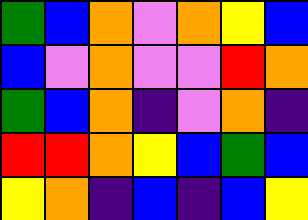[["green", "blue", "orange", "violet", "orange", "yellow", "blue"], ["blue", "violet", "orange", "violet", "violet", "red", "orange"], ["green", "blue", "orange", "indigo", "violet", "orange", "indigo"], ["red", "red", "orange", "yellow", "blue", "green", "blue"], ["yellow", "orange", "indigo", "blue", "indigo", "blue", "yellow"]]